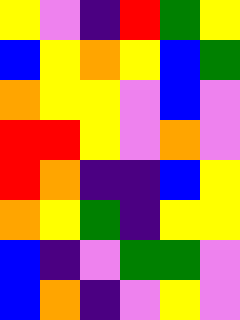[["yellow", "violet", "indigo", "red", "green", "yellow"], ["blue", "yellow", "orange", "yellow", "blue", "green"], ["orange", "yellow", "yellow", "violet", "blue", "violet"], ["red", "red", "yellow", "violet", "orange", "violet"], ["red", "orange", "indigo", "indigo", "blue", "yellow"], ["orange", "yellow", "green", "indigo", "yellow", "yellow"], ["blue", "indigo", "violet", "green", "green", "violet"], ["blue", "orange", "indigo", "violet", "yellow", "violet"]]